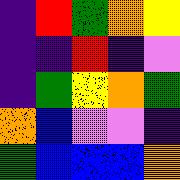[["indigo", "red", "green", "orange", "yellow"], ["indigo", "indigo", "red", "indigo", "violet"], ["indigo", "green", "yellow", "orange", "green"], ["orange", "blue", "violet", "violet", "indigo"], ["green", "blue", "blue", "blue", "orange"]]